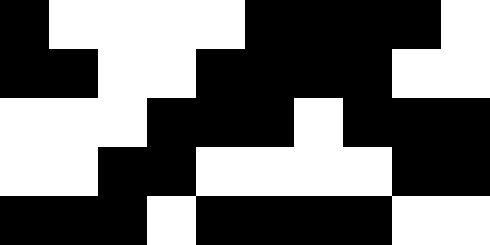[["black", "white", "white", "white", "white", "black", "black", "black", "black", "white"], ["black", "black", "white", "white", "black", "black", "black", "black", "white", "white"], ["white", "white", "white", "black", "black", "black", "white", "black", "black", "black"], ["white", "white", "black", "black", "white", "white", "white", "white", "black", "black"], ["black", "black", "black", "white", "black", "black", "black", "black", "white", "white"]]